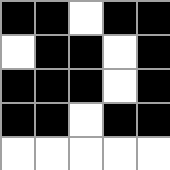[["black", "black", "white", "black", "black"], ["white", "black", "black", "white", "black"], ["black", "black", "black", "white", "black"], ["black", "black", "white", "black", "black"], ["white", "white", "white", "white", "white"]]